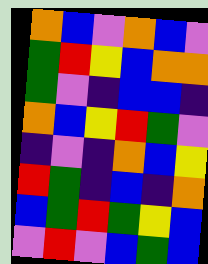[["orange", "blue", "violet", "orange", "blue", "violet"], ["green", "red", "yellow", "blue", "orange", "orange"], ["green", "violet", "indigo", "blue", "blue", "indigo"], ["orange", "blue", "yellow", "red", "green", "violet"], ["indigo", "violet", "indigo", "orange", "blue", "yellow"], ["red", "green", "indigo", "blue", "indigo", "orange"], ["blue", "green", "red", "green", "yellow", "blue"], ["violet", "red", "violet", "blue", "green", "blue"]]